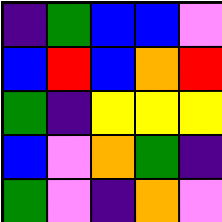[["indigo", "green", "blue", "blue", "violet"], ["blue", "red", "blue", "orange", "red"], ["green", "indigo", "yellow", "yellow", "yellow"], ["blue", "violet", "orange", "green", "indigo"], ["green", "violet", "indigo", "orange", "violet"]]